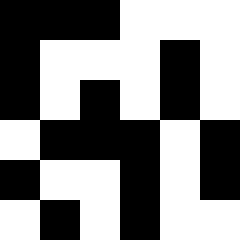[["black", "black", "black", "white", "white", "white"], ["black", "white", "white", "white", "black", "white"], ["black", "white", "black", "white", "black", "white"], ["white", "black", "black", "black", "white", "black"], ["black", "white", "white", "black", "white", "black"], ["white", "black", "white", "black", "white", "white"]]